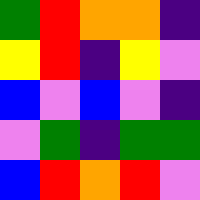[["green", "red", "orange", "orange", "indigo"], ["yellow", "red", "indigo", "yellow", "violet"], ["blue", "violet", "blue", "violet", "indigo"], ["violet", "green", "indigo", "green", "green"], ["blue", "red", "orange", "red", "violet"]]